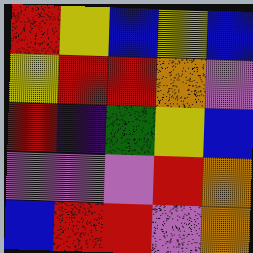[["red", "yellow", "blue", "yellow", "blue"], ["yellow", "red", "red", "orange", "violet"], ["red", "indigo", "green", "yellow", "blue"], ["violet", "violet", "violet", "red", "orange"], ["blue", "red", "red", "violet", "orange"]]